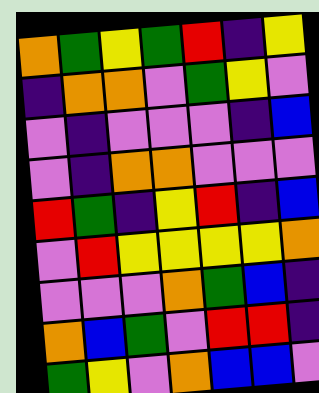[["orange", "green", "yellow", "green", "red", "indigo", "yellow"], ["indigo", "orange", "orange", "violet", "green", "yellow", "violet"], ["violet", "indigo", "violet", "violet", "violet", "indigo", "blue"], ["violet", "indigo", "orange", "orange", "violet", "violet", "violet"], ["red", "green", "indigo", "yellow", "red", "indigo", "blue"], ["violet", "red", "yellow", "yellow", "yellow", "yellow", "orange"], ["violet", "violet", "violet", "orange", "green", "blue", "indigo"], ["orange", "blue", "green", "violet", "red", "red", "indigo"], ["green", "yellow", "violet", "orange", "blue", "blue", "violet"]]